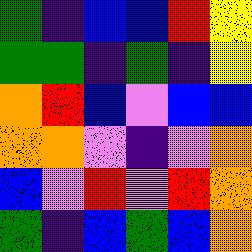[["green", "indigo", "blue", "blue", "red", "yellow"], ["green", "green", "indigo", "green", "indigo", "yellow"], ["orange", "red", "blue", "violet", "blue", "blue"], ["orange", "orange", "violet", "indigo", "violet", "orange"], ["blue", "violet", "red", "violet", "red", "orange"], ["green", "indigo", "blue", "green", "blue", "orange"]]